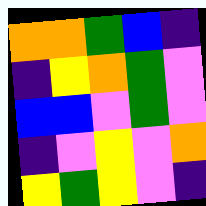[["orange", "orange", "green", "blue", "indigo"], ["indigo", "yellow", "orange", "green", "violet"], ["blue", "blue", "violet", "green", "violet"], ["indigo", "violet", "yellow", "violet", "orange"], ["yellow", "green", "yellow", "violet", "indigo"]]